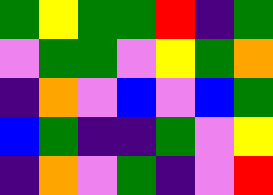[["green", "yellow", "green", "green", "red", "indigo", "green"], ["violet", "green", "green", "violet", "yellow", "green", "orange"], ["indigo", "orange", "violet", "blue", "violet", "blue", "green"], ["blue", "green", "indigo", "indigo", "green", "violet", "yellow"], ["indigo", "orange", "violet", "green", "indigo", "violet", "red"]]